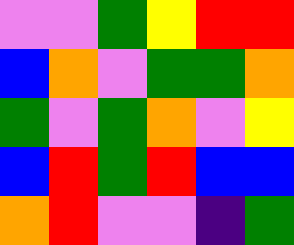[["violet", "violet", "green", "yellow", "red", "red"], ["blue", "orange", "violet", "green", "green", "orange"], ["green", "violet", "green", "orange", "violet", "yellow"], ["blue", "red", "green", "red", "blue", "blue"], ["orange", "red", "violet", "violet", "indigo", "green"]]